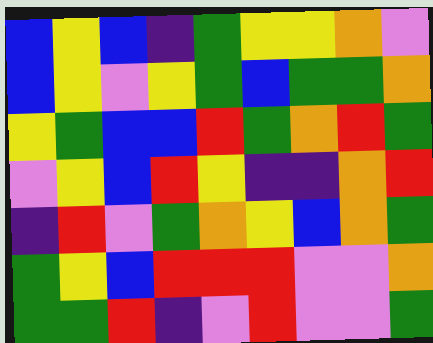[["blue", "yellow", "blue", "indigo", "green", "yellow", "yellow", "orange", "violet"], ["blue", "yellow", "violet", "yellow", "green", "blue", "green", "green", "orange"], ["yellow", "green", "blue", "blue", "red", "green", "orange", "red", "green"], ["violet", "yellow", "blue", "red", "yellow", "indigo", "indigo", "orange", "red"], ["indigo", "red", "violet", "green", "orange", "yellow", "blue", "orange", "green"], ["green", "yellow", "blue", "red", "red", "red", "violet", "violet", "orange"], ["green", "green", "red", "indigo", "violet", "red", "violet", "violet", "green"]]